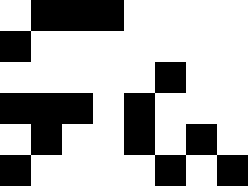[["white", "black", "black", "black", "white", "white", "white", "white"], ["black", "white", "white", "white", "white", "white", "white", "white"], ["white", "white", "white", "white", "white", "black", "white", "white"], ["black", "black", "black", "white", "black", "white", "white", "white"], ["white", "black", "white", "white", "black", "white", "black", "white"], ["black", "white", "white", "white", "white", "black", "white", "black"]]